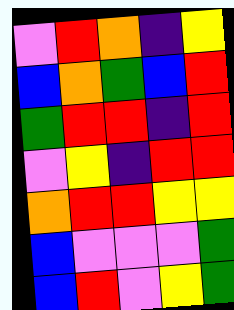[["violet", "red", "orange", "indigo", "yellow"], ["blue", "orange", "green", "blue", "red"], ["green", "red", "red", "indigo", "red"], ["violet", "yellow", "indigo", "red", "red"], ["orange", "red", "red", "yellow", "yellow"], ["blue", "violet", "violet", "violet", "green"], ["blue", "red", "violet", "yellow", "green"]]